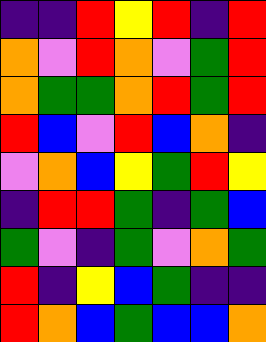[["indigo", "indigo", "red", "yellow", "red", "indigo", "red"], ["orange", "violet", "red", "orange", "violet", "green", "red"], ["orange", "green", "green", "orange", "red", "green", "red"], ["red", "blue", "violet", "red", "blue", "orange", "indigo"], ["violet", "orange", "blue", "yellow", "green", "red", "yellow"], ["indigo", "red", "red", "green", "indigo", "green", "blue"], ["green", "violet", "indigo", "green", "violet", "orange", "green"], ["red", "indigo", "yellow", "blue", "green", "indigo", "indigo"], ["red", "orange", "blue", "green", "blue", "blue", "orange"]]